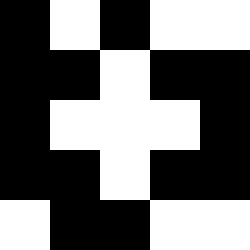[["black", "white", "black", "white", "white"], ["black", "black", "white", "black", "black"], ["black", "white", "white", "white", "black"], ["black", "black", "white", "black", "black"], ["white", "black", "black", "white", "white"]]